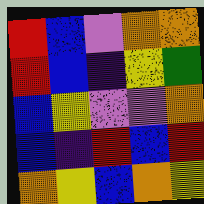[["red", "blue", "violet", "orange", "orange"], ["red", "blue", "indigo", "yellow", "green"], ["blue", "yellow", "violet", "violet", "orange"], ["blue", "indigo", "red", "blue", "red"], ["orange", "yellow", "blue", "orange", "yellow"]]